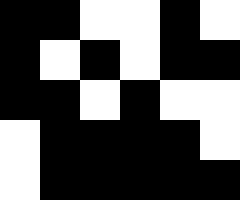[["black", "black", "white", "white", "black", "white"], ["black", "white", "black", "white", "black", "black"], ["black", "black", "white", "black", "white", "white"], ["white", "black", "black", "black", "black", "white"], ["white", "black", "black", "black", "black", "black"]]